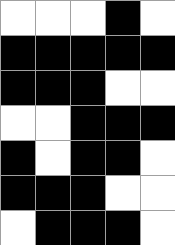[["white", "white", "white", "black", "white"], ["black", "black", "black", "black", "black"], ["black", "black", "black", "white", "white"], ["white", "white", "black", "black", "black"], ["black", "white", "black", "black", "white"], ["black", "black", "black", "white", "white"], ["white", "black", "black", "black", "white"]]